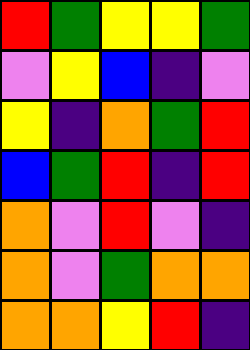[["red", "green", "yellow", "yellow", "green"], ["violet", "yellow", "blue", "indigo", "violet"], ["yellow", "indigo", "orange", "green", "red"], ["blue", "green", "red", "indigo", "red"], ["orange", "violet", "red", "violet", "indigo"], ["orange", "violet", "green", "orange", "orange"], ["orange", "orange", "yellow", "red", "indigo"]]